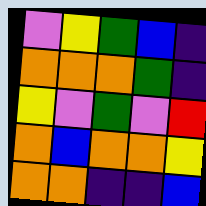[["violet", "yellow", "green", "blue", "indigo"], ["orange", "orange", "orange", "green", "indigo"], ["yellow", "violet", "green", "violet", "red"], ["orange", "blue", "orange", "orange", "yellow"], ["orange", "orange", "indigo", "indigo", "blue"]]